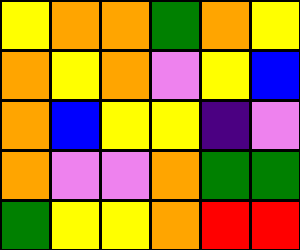[["yellow", "orange", "orange", "green", "orange", "yellow"], ["orange", "yellow", "orange", "violet", "yellow", "blue"], ["orange", "blue", "yellow", "yellow", "indigo", "violet"], ["orange", "violet", "violet", "orange", "green", "green"], ["green", "yellow", "yellow", "orange", "red", "red"]]